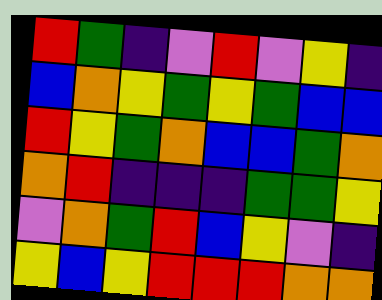[["red", "green", "indigo", "violet", "red", "violet", "yellow", "indigo"], ["blue", "orange", "yellow", "green", "yellow", "green", "blue", "blue"], ["red", "yellow", "green", "orange", "blue", "blue", "green", "orange"], ["orange", "red", "indigo", "indigo", "indigo", "green", "green", "yellow"], ["violet", "orange", "green", "red", "blue", "yellow", "violet", "indigo"], ["yellow", "blue", "yellow", "red", "red", "red", "orange", "orange"]]